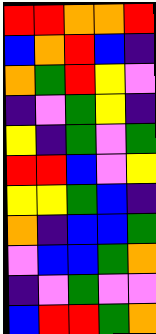[["red", "red", "orange", "orange", "red"], ["blue", "orange", "red", "blue", "indigo"], ["orange", "green", "red", "yellow", "violet"], ["indigo", "violet", "green", "yellow", "indigo"], ["yellow", "indigo", "green", "violet", "green"], ["red", "red", "blue", "violet", "yellow"], ["yellow", "yellow", "green", "blue", "indigo"], ["orange", "indigo", "blue", "blue", "green"], ["violet", "blue", "blue", "green", "orange"], ["indigo", "violet", "green", "violet", "violet"], ["blue", "red", "red", "green", "orange"]]